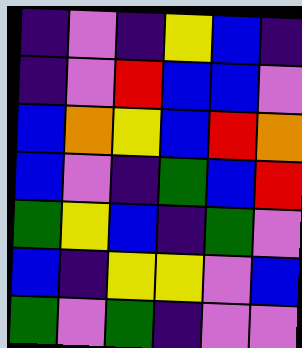[["indigo", "violet", "indigo", "yellow", "blue", "indigo"], ["indigo", "violet", "red", "blue", "blue", "violet"], ["blue", "orange", "yellow", "blue", "red", "orange"], ["blue", "violet", "indigo", "green", "blue", "red"], ["green", "yellow", "blue", "indigo", "green", "violet"], ["blue", "indigo", "yellow", "yellow", "violet", "blue"], ["green", "violet", "green", "indigo", "violet", "violet"]]